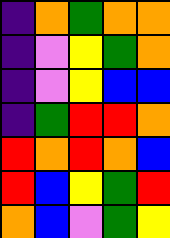[["indigo", "orange", "green", "orange", "orange"], ["indigo", "violet", "yellow", "green", "orange"], ["indigo", "violet", "yellow", "blue", "blue"], ["indigo", "green", "red", "red", "orange"], ["red", "orange", "red", "orange", "blue"], ["red", "blue", "yellow", "green", "red"], ["orange", "blue", "violet", "green", "yellow"]]